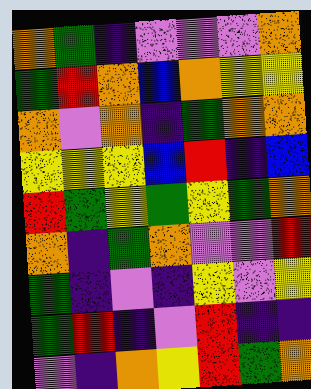[["orange", "green", "indigo", "violet", "violet", "violet", "orange"], ["green", "red", "orange", "blue", "orange", "yellow", "yellow"], ["orange", "violet", "orange", "indigo", "green", "orange", "orange"], ["yellow", "yellow", "yellow", "blue", "red", "indigo", "blue"], ["red", "green", "yellow", "green", "yellow", "green", "orange"], ["orange", "indigo", "green", "orange", "violet", "violet", "red"], ["green", "indigo", "violet", "indigo", "yellow", "violet", "yellow"], ["green", "red", "indigo", "violet", "red", "indigo", "indigo"], ["violet", "indigo", "orange", "yellow", "red", "green", "orange"]]